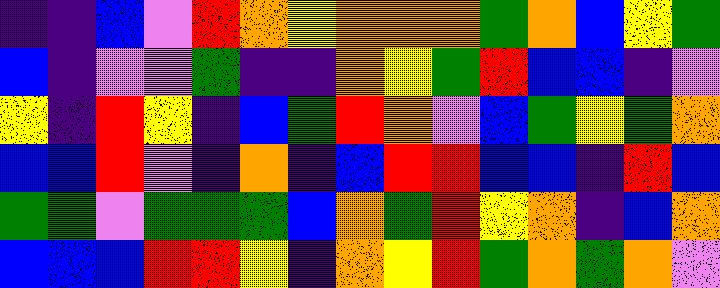[["indigo", "indigo", "blue", "violet", "red", "orange", "yellow", "orange", "orange", "orange", "green", "orange", "blue", "yellow", "green"], ["blue", "indigo", "violet", "violet", "green", "indigo", "indigo", "orange", "yellow", "green", "red", "blue", "blue", "indigo", "violet"], ["yellow", "indigo", "red", "yellow", "indigo", "blue", "green", "red", "orange", "violet", "blue", "green", "yellow", "green", "orange"], ["blue", "blue", "red", "violet", "indigo", "orange", "indigo", "blue", "red", "red", "blue", "blue", "indigo", "red", "blue"], ["green", "green", "violet", "green", "green", "green", "blue", "orange", "green", "red", "yellow", "orange", "indigo", "blue", "orange"], ["blue", "blue", "blue", "red", "red", "yellow", "indigo", "orange", "yellow", "red", "green", "orange", "green", "orange", "violet"]]